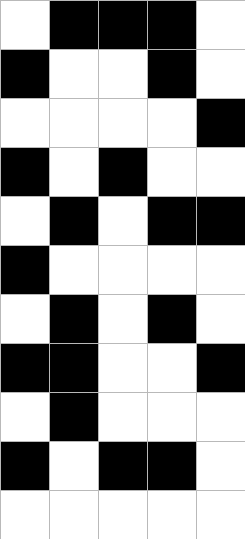[["white", "black", "black", "black", "white"], ["black", "white", "white", "black", "white"], ["white", "white", "white", "white", "black"], ["black", "white", "black", "white", "white"], ["white", "black", "white", "black", "black"], ["black", "white", "white", "white", "white"], ["white", "black", "white", "black", "white"], ["black", "black", "white", "white", "black"], ["white", "black", "white", "white", "white"], ["black", "white", "black", "black", "white"], ["white", "white", "white", "white", "white"]]